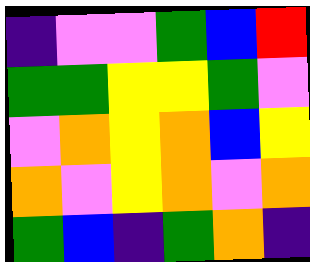[["indigo", "violet", "violet", "green", "blue", "red"], ["green", "green", "yellow", "yellow", "green", "violet"], ["violet", "orange", "yellow", "orange", "blue", "yellow"], ["orange", "violet", "yellow", "orange", "violet", "orange"], ["green", "blue", "indigo", "green", "orange", "indigo"]]